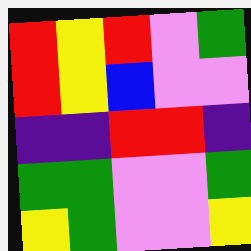[["red", "yellow", "red", "violet", "green"], ["red", "yellow", "blue", "violet", "violet"], ["indigo", "indigo", "red", "red", "indigo"], ["green", "green", "violet", "violet", "green"], ["yellow", "green", "violet", "violet", "yellow"]]